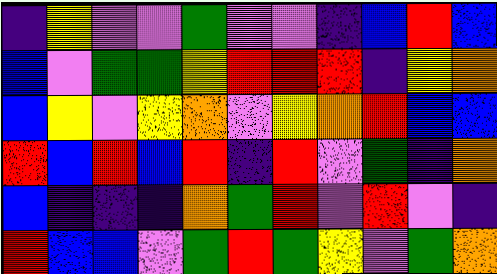[["indigo", "yellow", "violet", "violet", "green", "violet", "violet", "indigo", "blue", "red", "blue"], ["blue", "violet", "green", "green", "yellow", "red", "red", "red", "indigo", "yellow", "orange"], ["blue", "yellow", "violet", "yellow", "orange", "violet", "yellow", "orange", "red", "blue", "blue"], ["red", "blue", "red", "blue", "red", "indigo", "red", "violet", "green", "indigo", "orange"], ["blue", "indigo", "indigo", "indigo", "orange", "green", "red", "violet", "red", "violet", "indigo"], ["red", "blue", "blue", "violet", "green", "red", "green", "yellow", "violet", "green", "orange"]]